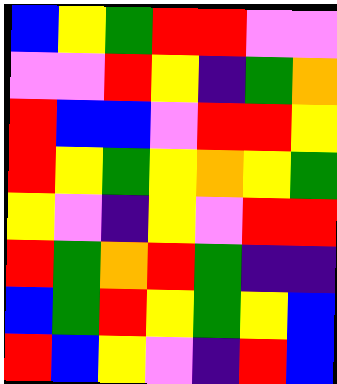[["blue", "yellow", "green", "red", "red", "violet", "violet"], ["violet", "violet", "red", "yellow", "indigo", "green", "orange"], ["red", "blue", "blue", "violet", "red", "red", "yellow"], ["red", "yellow", "green", "yellow", "orange", "yellow", "green"], ["yellow", "violet", "indigo", "yellow", "violet", "red", "red"], ["red", "green", "orange", "red", "green", "indigo", "indigo"], ["blue", "green", "red", "yellow", "green", "yellow", "blue"], ["red", "blue", "yellow", "violet", "indigo", "red", "blue"]]